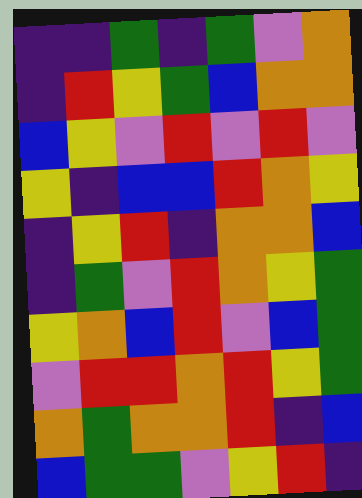[["indigo", "indigo", "green", "indigo", "green", "violet", "orange"], ["indigo", "red", "yellow", "green", "blue", "orange", "orange"], ["blue", "yellow", "violet", "red", "violet", "red", "violet"], ["yellow", "indigo", "blue", "blue", "red", "orange", "yellow"], ["indigo", "yellow", "red", "indigo", "orange", "orange", "blue"], ["indigo", "green", "violet", "red", "orange", "yellow", "green"], ["yellow", "orange", "blue", "red", "violet", "blue", "green"], ["violet", "red", "red", "orange", "red", "yellow", "green"], ["orange", "green", "orange", "orange", "red", "indigo", "blue"], ["blue", "green", "green", "violet", "yellow", "red", "indigo"]]